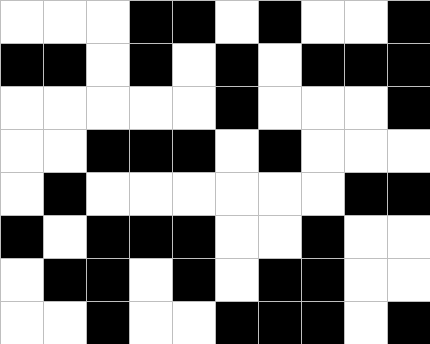[["white", "white", "white", "black", "black", "white", "black", "white", "white", "black"], ["black", "black", "white", "black", "white", "black", "white", "black", "black", "black"], ["white", "white", "white", "white", "white", "black", "white", "white", "white", "black"], ["white", "white", "black", "black", "black", "white", "black", "white", "white", "white"], ["white", "black", "white", "white", "white", "white", "white", "white", "black", "black"], ["black", "white", "black", "black", "black", "white", "white", "black", "white", "white"], ["white", "black", "black", "white", "black", "white", "black", "black", "white", "white"], ["white", "white", "black", "white", "white", "black", "black", "black", "white", "black"]]